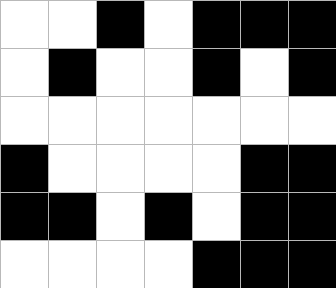[["white", "white", "black", "white", "black", "black", "black"], ["white", "black", "white", "white", "black", "white", "black"], ["white", "white", "white", "white", "white", "white", "white"], ["black", "white", "white", "white", "white", "black", "black"], ["black", "black", "white", "black", "white", "black", "black"], ["white", "white", "white", "white", "black", "black", "black"]]